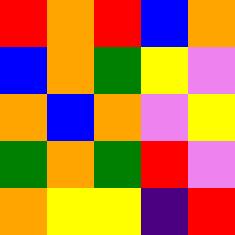[["red", "orange", "red", "blue", "orange"], ["blue", "orange", "green", "yellow", "violet"], ["orange", "blue", "orange", "violet", "yellow"], ["green", "orange", "green", "red", "violet"], ["orange", "yellow", "yellow", "indigo", "red"]]